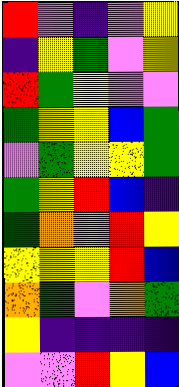[["red", "violet", "indigo", "violet", "yellow"], ["indigo", "yellow", "green", "violet", "yellow"], ["red", "green", "yellow", "violet", "violet"], ["green", "yellow", "yellow", "blue", "green"], ["violet", "green", "yellow", "yellow", "green"], ["green", "yellow", "red", "blue", "indigo"], ["green", "orange", "violet", "red", "yellow"], ["yellow", "yellow", "yellow", "red", "blue"], ["orange", "green", "violet", "orange", "green"], ["yellow", "indigo", "indigo", "indigo", "indigo"], ["violet", "violet", "red", "yellow", "blue"]]